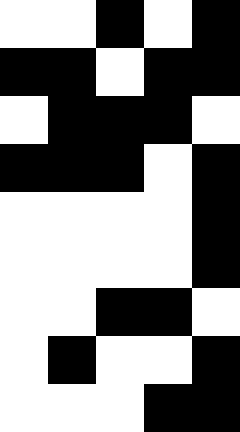[["white", "white", "black", "white", "black"], ["black", "black", "white", "black", "black"], ["white", "black", "black", "black", "white"], ["black", "black", "black", "white", "black"], ["white", "white", "white", "white", "black"], ["white", "white", "white", "white", "black"], ["white", "white", "black", "black", "white"], ["white", "black", "white", "white", "black"], ["white", "white", "white", "black", "black"]]